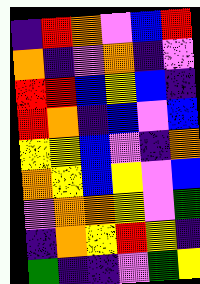[["indigo", "red", "orange", "violet", "blue", "red"], ["orange", "indigo", "violet", "orange", "indigo", "violet"], ["red", "red", "blue", "yellow", "blue", "indigo"], ["red", "orange", "indigo", "blue", "violet", "blue"], ["yellow", "yellow", "blue", "violet", "indigo", "orange"], ["orange", "yellow", "blue", "yellow", "violet", "blue"], ["violet", "orange", "orange", "yellow", "violet", "green"], ["indigo", "orange", "yellow", "red", "yellow", "indigo"], ["green", "indigo", "indigo", "violet", "green", "yellow"]]